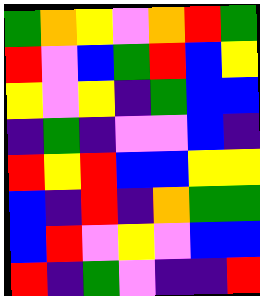[["green", "orange", "yellow", "violet", "orange", "red", "green"], ["red", "violet", "blue", "green", "red", "blue", "yellow"], ["yellow", "violet", "yellow", "indigo", "green", "blue", "blue"], ["indigo", "green", "indigo", "violet", "violet", "blue", "indigo"], ["red", "yellow", "red", "blue", "blue", "yellow", "yellow"], ["blue", "indigo", "red", "indigo", "orange", "green", "green"], ["blue", "red", "violet", "yellow", "violet", "blue", "blue"], ["red", "indigo", "green", "violet", "indigo", "indigo", "red"]]